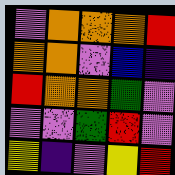[["violet", "orange", "orange", "orange", "red"], ["orange", "orange", "violet", "blue", "indigo"], ["red", "orange", "orange", "green", "violet"], ["violet", "violet", "green", "red", "violet"], ["yellow", "indigo", "violet", "yellow", "red"]]